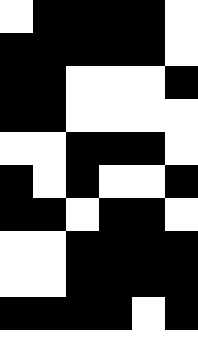[["white", "black", "black", "black", "black", "white"], ["black", "black", "black", "black", "black", "white"], ["black", "black", "white", "white", "white", "black"], ["black", "black", "white", "white", "white", "white"], ["white", "white", "black", "black", "black", "white"], ["black", "white", "black", "white", "white", "black"], ["black", "black", "white", "black", "black", "white"], ["white", "white", "black", "black", "black", "black"], ["white", "white", "black", "black", "black", "black"], ["black", "black", "black", "black", "white", "black"], ["white", "white", "white", "white", "white", "white"]]